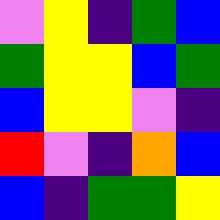[["violet", "yellow", "indigo", "green", "blue"], ["green", "yellow", "yellow", "blue", "green"], ["blue", "yellow", "yellow", "violet", "indigo"], ["red", "violet", "indigo", "orange", "blue"], ["blue", "indigo", "green", "green", "yellow"]]